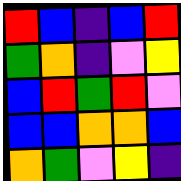[["red", "blue", "indigo", "blue", "red"], ["green", "orange", "indigo", "violet", "yellow"], ["blue", "red", "green", "red", "violet"], ["blue", "blue", "orange", "orange", "blue"], ["orange", "green", "violet", "yellow", "indigo"]]